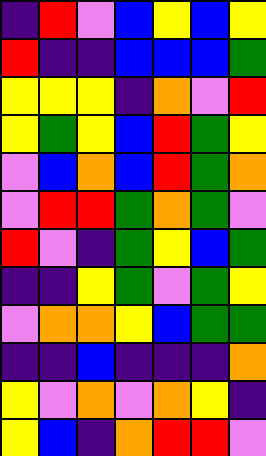[["indigo", "red", "violet", "blue", "yellow", "blue", "yellow"], ["red", "indigo", "indigo", "blue", "blue", "blue", "green"], ["yellow", "yellow", "yellow", "indigo", "orange", "violet", "red"], ["yellow", "green", "yellow", "blue", "red", "green", "yellow"], ["violet", "blue", "orange", "blue", "red", "green", "orange"], ["violet", "red", "red", "green", "orange", "green", "violet"], ["red", "violet", "indigo", "green", "yellow", "blue", "green"], ["indigo", "indigo", "yellow", "green", "violet", "green", "yellow"], ["violet", "orange", "orange", "yellow", "blue", "green", "green"], ["indigo", "indigo", "blue", "indigo", "indigo", "indigo", "orange"], ["yellow", "violet", "orange", "violet", "orange", "yellow", "indigo"], ["yellow", "blue", "indigo", "orange", "red", "red", "violet"]]